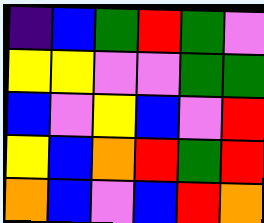[["indigo", "blue", "green", "red", "green", "violet"], ["yellow", "yellow", "violet", "violet", "green", "green"], ["blue", "violet", "yellow", "blue", "violet", "red"], ["yellow", "blue", "orange", "red", "green", "red"], ["orange", "blue", "violet", "blue", "red", "orange"]]